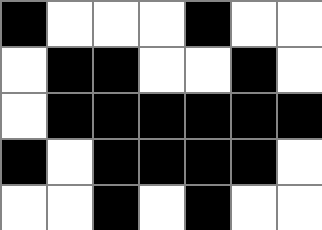[["black", "white", "white", "white", "black", "white", "white"], ["white", "black", "black", "white", "white", "black", "white"], ["white", "black", "black", "black", "black", "black", "black"], ["black", "white", "black", "black", "black", "black", "white"], ["white", "white", "black", "white", "black", "white", "white"]]